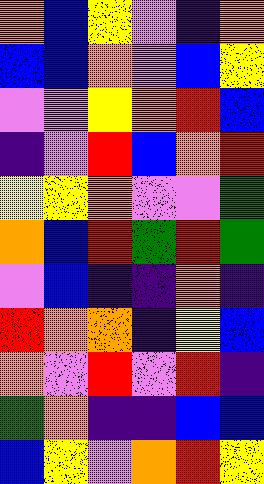[["orange", "blue", "yellow", "violet", "indigo", "orange"], ["blue", "blue", "orange", "violet", "blue", "yellow"], ["violet", "violet", "yellow", "orange", "red", "blue"], ["indigo", "violet", "red", "blue", "orange", "red"], ["yellow", "yellow", "orange", "violet", "violet", "green"], ["orange", "blue", "red", "green", "red", "green"], ["violet", "blue", "indigo", "indigo", "orange", "indigo"], ["red", "orange", "orange", "indigo", "yellow", "blue"], ["orange", "violet", "red", "violet", "red", "indigo"], ["green", "orange", "indigo", "indigo", "blue", "blue"], ["blue", "yellow", "violet", "orange", "red", "yellow"]]